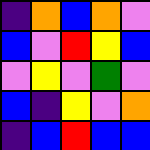[["indigo", "orange", "blue", "orange", "violet"], ["blue", "violet", "red", "yellow", "blue"], ["violet", "yellow", "violet", "green", "violet"], ["blue", "indigo", "yellow", "violet", "orange"], ["indigo", "blue", "red", "blue", "blue"]]